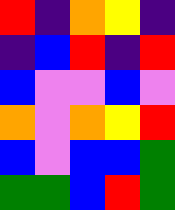[["red", "indigo", "orange", "yellow", "indigo"], ["indigo", "blue", "red", "indigo", "red"], ["blue", "violet", "violet", "blue", "violet"], ["orange", "violet", "orange", "yellow", "red"], ["blue", "violet", "blue", "blue", "green"], ["green", "green", "blue", "red", "green"]]